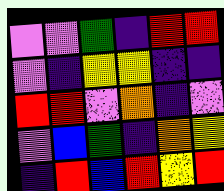[["violet", "violet", "green", "indigo", "red", "red"], ["violet", "indigo", "yellow", "yellow", "indigo", "indigo"], ["red", "red", "violet", "orange", "indigo", "violet"], ["violet", "blue", "green", "indigo", "orange", "yellow"], ["indigo", "red", "blue", "red", "yellow", "red"]]